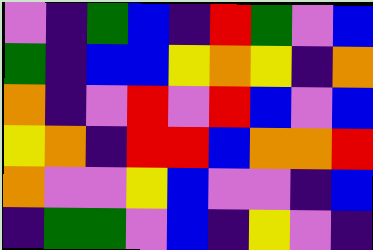[["violet", "indigo", "green", "blue", "indigo", "red", "green", "violet", "blue"], ["green", "indigo", "blue", "blue", "yellow", "orange", "yellow", "indigo", "orange"], ["orange", "indigo", "violet", "red", "violet", "red", "blue", "violet", "blue"], ["yellow", "orange", "indigo", "red", "red", "blue", "orange", "orange", "red"], ["orange", "violet", "violet", "yellow", "blue", "violet", "violet", "indigo", "blue"], ["indigo", "green", "green", "violet", "blue", "indigo", "yellow", "violet", "indigo"]]